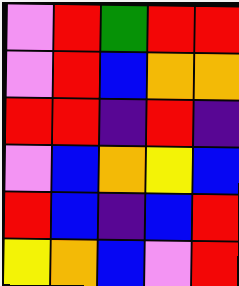[["violet", "red", "green", "red", "red"], ["violet", "red", "blue", "orange", "orange"], ["red", "red", "indigo", "red", "indigo"], ["violet", "blue", "orange", "yellow", "blue"], ["red", "blue", "indigo", "blue", "red"], ["yellow", "orange", "blue", "violet", "red"]]